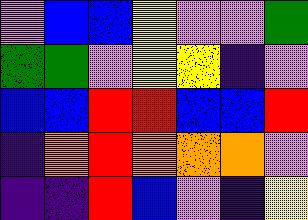[["violet", "blue", "blue", "yellow", "violet", "violet", "green"], ["green", "green", "violet", "yellow", "yellow", "indigo", "violet"], ["blue", "blue", "red", "red", "blue", "blue", "red"], ["indigo", "orange", "red", "orange", "orange", "orange", "violet"], ["indigo", "indigo", "red", "blue", "violet", "indigo", "yellow"]]